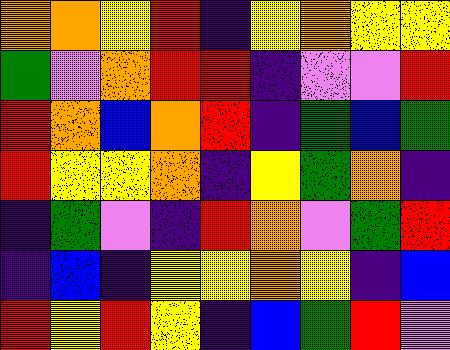[["orange", "orange", "yellow", "red", "indigo", "yellow", "orange", "yellow", "yellow"], ["green", "violet", "orange", "red", "red", "indigo", "violet", "violet", "red"], ["red", "orange", "blue", "orange", "red", "indigo", "green", "blue", "green"], ["red", "yellow", "yellow", "orange", "indigo", "yellow", "green", "orange", "indigo"], ["indigo", "green", "violet", "indigo", "red", "orange", "violet", "green", "red"], ["indigo", "blue", "indigo", "yellow", "yellow", "orange", "yellow", "indigo", "blue"], ["red", "yellow", "red", "yellow", "indigo", "blue", "green", "red", "violet"]]